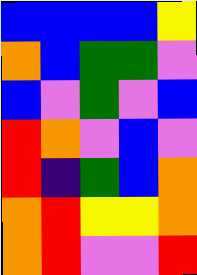[["blue", "blue", "blue", "blue", "yellow"], ["orange", "blue", "green", "green", "violet"], ["blue", "violet", "green", "violet", "blue"], ["red", "orange", "violet", "blue", "violet"], ["red", "indigo", "green", "blue", "orange"], ["orange", "red", "yellow", "yellow", "orange"], ["orange", "red", "violet", "violet", "red"]]